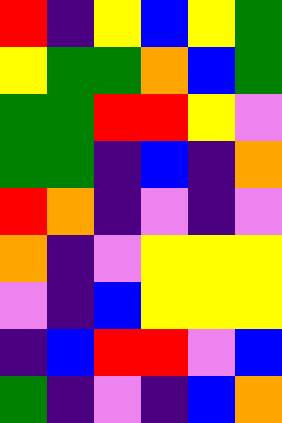[["red", "indigo", "yellow", "blue", "yellow", "green"], ["yellow", "green", "green", "orange", "blue", "green"], ["green", "green", "red", "red", "yellow", "violet"], ["green", "green", "indigo", "blue", "indigo", "orange"], ["red", "orange", "indigo", "violet", "indigo", "violet"], ["orange", "indigo", "violet", "yellow", "yellow", "yellow"], ["violet", "indigo", "blue", "yellow", "yellow", "yellow"], ["indigo", "blue", "red", "red", "violet", "blue"], ["green", "indigo", "violet", "indigo", "blue", "orange"]]